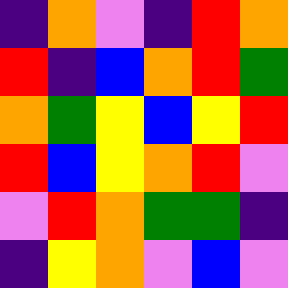[["indigo", "orange", "violet", "indigo", "red", "orange"], ["red", "indigo", "blue", "orange", "red", "green"], ["orange", "green", "yellow", "blue", "yellow", "red"], ["red", "blue", "yellow", "orange", "red", "violet"], ["violet", "red", "orange", "green", "green", "indigo"], ["indigo", "yellow", "orange", "violet", "blue", "violet"]]